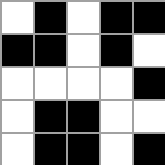[["white", "black", "white", "black", "black"], ["black", "black", "white", "black", "white"], ["white", "white", "white", "white", "black"], ["white", "black", "black", "white", "white"], ["white", "black", "black", "white", "black"]]